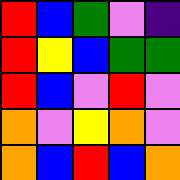[["red", "blue", "green", "violet", "indigo"], ["red", "yellow", "blue", "green", "green"], ["red", "blue", "violet", "red", "violet"], ["orange", "violet", "yellow", "orange", "violet"], ["orange", "blue", "red", "blue", "orange"]]